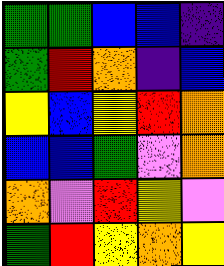[["green", "green", "blue", "blue", "indigo"], ["green", "red", "orange", "indigo", "blue"], ["yellow", "blue", "yellow", "red", "orange"], ["blue", "blue", "green", "violet", "orange"], ["orange", "violet", "red", "yellow", "violet"], ["green", "red", "yellow", "orange", "yellow"]]